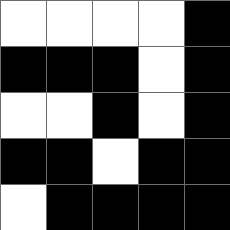[["white", "white", "white", "white", "black"], ["black", "black", "black", "white", "black"], ["white", "white", "black", "white", "black"], ["black", "black", "white", "black", "black"], ["white", "black", "black", "black", "black"]]